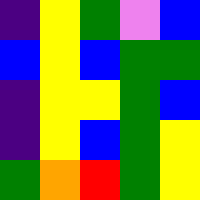[["indigo", "yellow", "green", "violet", "blue"], ["blue", "yellow", "blue", "green", "green"], ["indigo", "yellow", "yellow", "green", "blue"], ["indigo", "yellow", "blue", "green", "yellow"], ["green", "orange", "red", "green", "yellow"]]